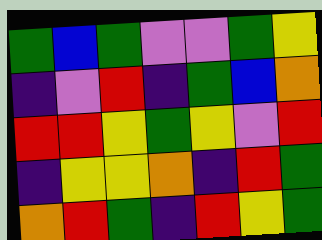[["green", "blue", "green", "violet", "violet", "green", "yellow"], ["indigo", "violet", "red", "indigo", "green", "blue", "orange"], ["red", "red", "yellow", "green", "yellow", "violet", "red"], ["indigo", "yellow", "yellow", "orange", "indigo", "red", "green"], ["orange", "red", "green", "indigo", "red", "yellow", "green"]]